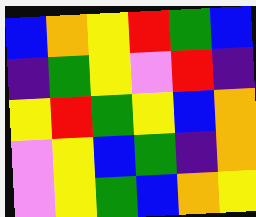[["blue", "orange", "yellow", "red", "green", "blue"], ["indigo", "green", "yellow", "violet", "red", "indigo"], ["yellow", "red", "green", "yellow", "blue", "orange"], ["violet", "yellow", "blue", "green", "indigo", "orange"], ["violet", "yellow", "green", "blue", "orange", "yellow"]]